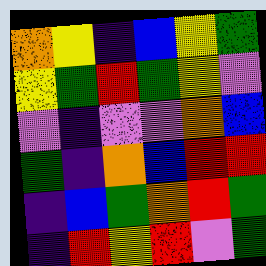[["orange", "yellow", "indigo", "blue", "yellow", "green"], ["yellow", "green", "red", "green", "yellow", "violet"], ["violet", "indigo", "violet", "violet", "orange", "blue"], ["green", "indigo", "orange", "blue", "red", "red"], ["indigo", "blue", "green", "orange", "red", "green"], ["indigo", "red", "yellow", "red", "violet", "green"]]